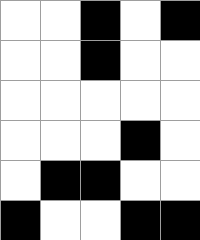[["white", "white", "black", "white", "black"], ["white", "white", "black", "white", "white"], ["white", "white", "white", "white", "white"], ["white", "white", "white", "black", "white"], ["white", "black", "black", "white", "white"], ["black", "white", "white", "black", "black"]]